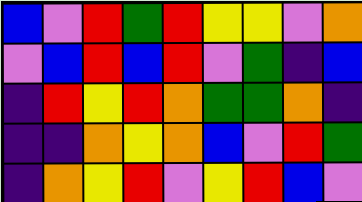[["blue", "violet", "red", "green", "red", "yellow", "yellow", "violet", "orange"], ["violet", "blue", "red", "blue", "red", "violet", "green", "indigo", "blue"], ["indigo", "red", "yellow", "red", "orange", "green", "green", "orange", "indigo"], ["indigo", "indigo", "orange", "yellow", "orange", "blue", "violet", "red", "green"], ["indigo", "orange", "yellow", "red", "violet", "yellow", "red", "blue", "violet"]]